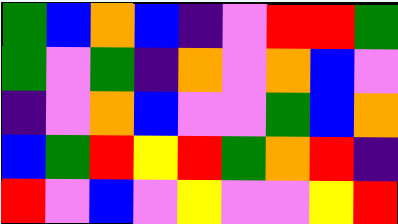[["green", "blue", "orange", "blue", "indigo", "violet", "red", "red", "green"], ["green", "violet", "green", "indigo", "orange", "violet", "orange", "blue", "violet"], ["indigo", "violet", "orange", "blue", "violet", "violet", "green", "blue", "orange"], ["blue", "green", "red", "yellow", "red", "green", "orange", "red", "indigo"], ["red", "violet", "blue", "violet", "yellow", "violet", "violet", "yellow", "red"]]